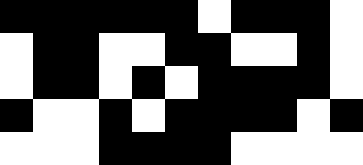[["black", "black", "black", "black", "black", "black", "white", "black", "black", "black", "white"], ["white", "black", "black", "white", "white", "black", "black", "white", "white", "black", "white"], ["white", "black", "black", "white", "black", "white", "black", "black", "black", "black", "white"], ["black", "white", "white", "black", "white", "black", "black", "black", "black", "white", "black"], ["white", "white", "white", "black", "black", "black", "black", "white", "white", "white", "white"]]